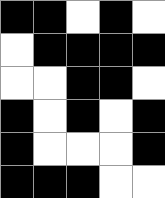[["black", "black", "white", "black", "white"], ["white", "black", "black", "black", "black"], ["white", "white", "black", "black", "white"], ["black", "white", "black", "white", "black"], ["black", "white", "white", "white", "black"], ["black", "black", "black", "white", "white"]]